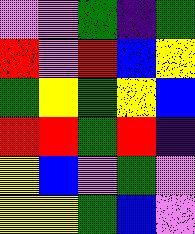[["violet", "violet", "green", "indigo", "green"], ["red", "violet", "red", "blue", "yellow"], ["green", "yellow", "green", "yellow", "blue"], ["red", "red", "green", "red", "indigo"], ["yellow", "blue", "violet", "green", "violet"], ["yellow", "yellow", "green", "blue", "violet"]]